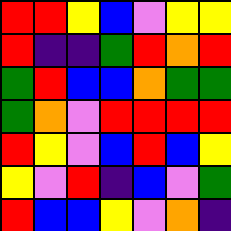[["red", "red", "yellow", "blue", "violet", "yellow", "yellow"], ["red", "indigo", "indigo", "green", "red", "orange", "red"], ["green", "red", "blue", "blue", "orange", "green", "green"], ["green", "orange", "violet", "red", "red", "red", "red"], ["red", "yellow", "violet", "blue", "red", "blue", "yellow"], ["yellow", "violet", "red", "indigo", "blue", "violet", "green"], ["red", "blue", "blue", "yellow", "violet", "orange", "indigo"]]